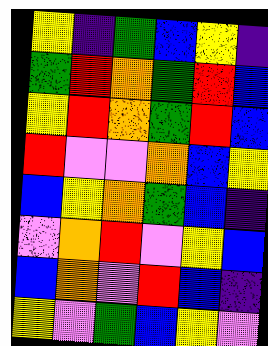[["yellow", "indigo", "green", "blue", "yellow", "indigo"], ["green", "red", "orange", "green", "red", "blue"], ["yellow", "red", "orange", "green", "red", "blue"], ["red", "violet", "violet", "orange", "blue", "yellow"], ["blue", "yellow", "orange", "green", "blue", "indigo"], ["violet", "orange", "red", "violet", "yellow", "blue"], ["blue", "orange", "violet", "red", "blue", "indigo"], ["yellow", "violet", "green", "blue", "yellow", "violet"]]